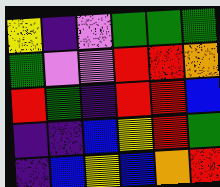[["yellow", "indigo", "violet", "green", "green", "green"], ["green", "violet", "violet", "red", "red", "orange"], ["red", "green", "indigo", "red", "red", "blue"], ["indigo", "indigo", "blue", "yellow", "red", "green"], ["indigo", "blue", "yellow", "blue", "orange", "red"]]